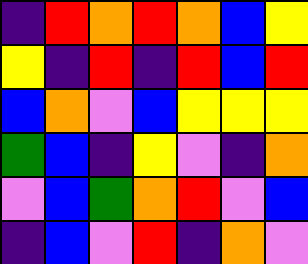[["indigo", "red", "orange", "red", "orange", "blue", "yellow"], ["yellow", "indigo", "red", "indigo", "red", "blue", "red"], ["blue", "orange", "violet", "blue", "yellow", "yellow", "yellow"], ["green", "blue", "indigo", "yellow", "violet", "indigo", "orange"], ["violet", "blue", "green", "orange", "red", "violet", "blue"], ["indigo", "blue", "violet", "red", "indigo", "orange", "violet"]]